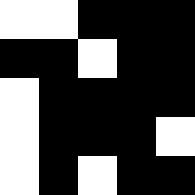[["white", "white", "black", "black", "black"], ["black", "black", "white", "black", "black"], ["white", "black", "black", "black", "black"], ["white", "black", "black", "black", "white"], ["white", "black", "white", "black", "black"]]